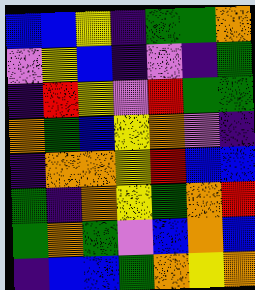[["blue", "blue", "yellow", "indigo", "green", "green", "orange"], ["violet", "yellow", "blue", "indigo", "violet", "indigo", "green"], ["indigo", "red", "yellow", "violet", "red", "green", "green"], ["orange", "green", "blue", "yellow", "orange", "violet", "indigo"], ["indigo", "orange", "orange", "yellow", "red", "blue", "blue"], ["green", "indigo", "orange", "yellow", "green", "orange", "red"], ["green", "orange", "green", "violet", "blue", "orange", "blue"], ["indigo", "blue", "blue", "green", "orange", "yellow", "orange"]]